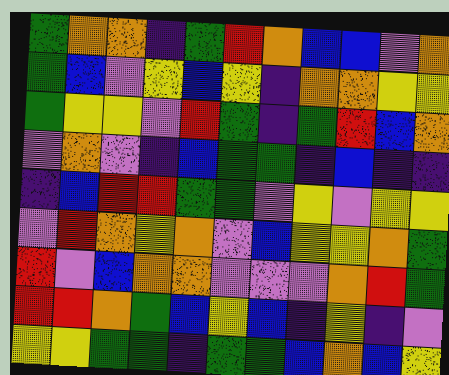[["green", "orange", "orange", "indigo", "green", "red", "orange", "blue", "blue", "violet", "orange"], ["green", "blue", "violet", "yellow", "blue", "yellow", "indigo", "orange", "orange", "yellow", "yellow"], ["green", "yellow", "yellow", "violet", "red", "green", "indigo", "green", "red", "blue", "orange"], ["violet", "orange", "violet", "indigo", "blue", "green", "green", "indigo", "blue", "indigo", "indigo"], ["indigo", "blue", "red", "red", "green", "green", "violet", "yellow", "violet", "yellow", "yellow"], ["violet", "red", "orange", "yellow", "orange", "violet", "blue", "yellow", "yellow", "orange", "green"], ["red", "violet", "blue", "orange", "orange", "violet", "violet", "violet", "orange", "red", "green"], ["red", "red", "orange", "green", "blue", "yellow", "blue", "indigo", "yellow", "indigo", "violet"], ["yellow", "yellow", "green", "green", "indigo", "green", "green", "blue", "orange", "blue", "yellow"]]